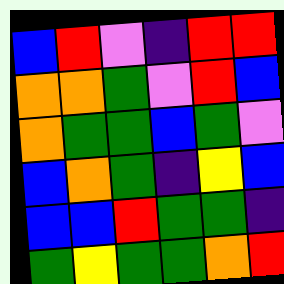[["blue", "red", "violet", "indigo", "red", "red"], ["orange", "orange", "green", "violet", "red", "blue"], ["orange", "green", "green", "blue", "green", "violet"], ["blue", "orange", "green", "indigo", "yellow", "blue"], ["blue", "blue", "red", "green", "green", "indigo"], ["green", "yellow", "green", "green", "orange", "red"]]